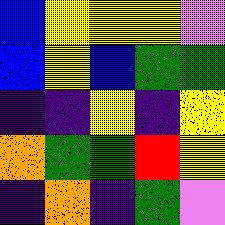[["blue", "yellow", "yellow", "yellow", "violet"], ["blue", "yellow", "blue", "green", "green"], ["indigo", "indigo", "yellow", "indigo", "yellow"], ["orange", "green", "green", "red", "yellow"], ["indigo", "orange", "indigo", "green", "violet"]]